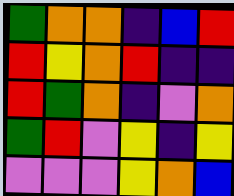[["green", "orange", "orange", "indigo", "blue", "red"], ["red", "yellow", "orange", "red", "indigo", "indigo"], ["red", "green", "orange", "indigo", "violet", "orange"], ["green", "red", "violet", "yellow", "indigo", "yellow"], ["violet", "violet", "violet", "yellow", "orange", "blue"]]